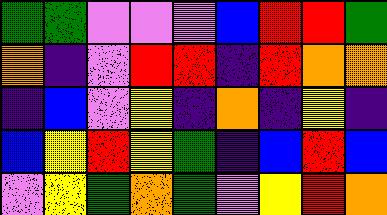[["green", "green", "violet", "violet", "violet", "blue", "red", "red", "green"], ["orange", "indigo", "violet", "red", "red", "indigo", "red", "orange", "orange"], ["indigo", "blue", "violet", "yellow", "indigo", "orange", "indigo", "yellow", "indigo"], ["blue", "yellow", "red", "yellow", "green", "indigo", "blue", "red", "blue"], ["violet", "yellow", "green", "orange", "green", "violet", "yellow", "red", "orange"]]